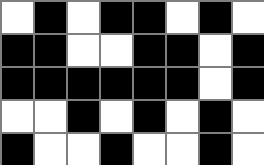[["white", "black", "white", "black", "black", "white", "black", "white"], ["black", "black", "white", "white", "black", "black", "white", "black"], ["black", "black", "black", "black", "black", "black", "white", "black"], ["white", "white", "black", "white", "black", "white", "black", "white"], ["black", "white", "white", "black", "white", "white", "black", "white"]]